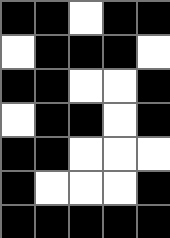[["black", "black", "white", "black", "black"], ["white", "black", "black", "black", "white"], ["black", "black", "white", "white", "black"], ["white", "black", "black", "white", "black"], ["black", "black", "white", "white", "white"], ["black", "white", "white", "white", "black"], ["black", "black", "black", "black", "black"]]